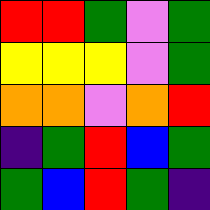[["red", "red", "green", "violet", "green"], ["yellow", "yellow", "yellow", "violet", "green"], ["orange", "orange", "violet", "orange", "red"], ["indigo", "green", "red", "blue", "green"], ["green", "blue", "red", "green", "indigo"]]